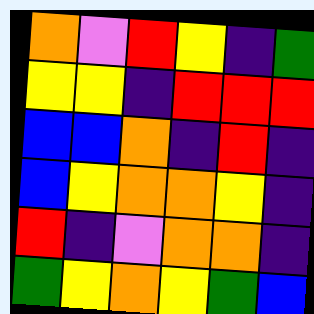[["orange", "violet", "red", "yellow", "indigo", "green"], ["yellow", "yellow", "indigo", "red", "red", "red"], ["blue", "blue", "orange", "indigo", "red", "indigo"], ["blue", "yellow", "orange", "orange", "yellow", "indigo"], ["red", "indigo", "violet", "orange", "orange", "indigo"], ["green", "yellow", "orange", "yellow", "green", "blue"]]